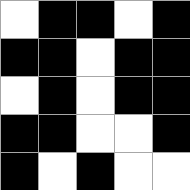[["white", "black", "black", "white", "black"], ["black", "black", "white", "black", "black"], ["white", "black", "white", "black", "black"], ["black", "black", "white", "white", "black"], ["black", "white", "black", "white", "white"]]